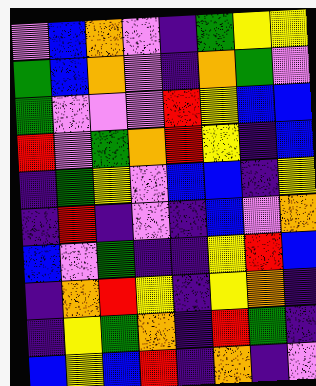[["violet", "blue", "orange", "violet", "indigo", "green", "yellow", "yellow"], ["green", "blue", "orange", "violet", "indigo", "orange", "green", "violet"], ["green", "violet", "violet", "violet", "red", "yellow", "blue", "blue"], ["red", "violet", "green", "orange", "red", "yellow", "indigo", "blue"], ["indigo", "green", "yellow", "violet", "blue", "blue", "indigo", "yellow"], ["indigo", "red", "indigo", "violet", "indigo", "blue", "violet", "orange"], ["blue", "violet", "green", "indigo", "indigo", "yellow", "red", "blue"], ["indigo", "orange", "red", "yellow", "indigo", "yellow", "orange", "indigo"], ["indigo", "yellow", "green", "orange", "indigo", "red", "green", "indigo"], ["blue", "yellow", "blue", "red", "indigo", "orange", "indigo", "violet"]]